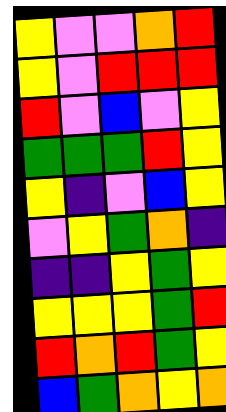[["yellow", "violet", "violet", "orange", "red"], ["yellow", "violet", "red", "red", "red"], ["red", "violet", "blue", "violet", "yellow"], ["green", "green", "green", "red", "yellow"], ["yellow", "indigo", "violet", "blue", "yellow"], ["violet", "yellow", "green", "orange", "indigo"], ["indigo", "indigo", "yellow", "green", "yellow"], ["yellow", "yellow", "yellow", "green", "red"], ["red", "orange", "red", "green", "yellow"], ["blue", "green", "orange", "yellow", "orange"]]